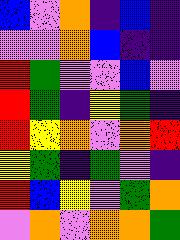[["blue", "violet", "orange", "indigo", "blue", "indigo"], ["violet", "violet", "orange", "blue", "indigo", "indigo"], ["red", "green", "violet", "violet", "blue", "violet"], ["red", "green", "indigo", "yellow", "green", "indigo"], ["red", "yellow", "orange", "violet", "orange", "red"], ["yellow", "green", "indigo", "green", "violet", "indigo"], ["red", "blue", "yellow", "violet", "green", "orange"], ["violet", "orange", "violet", "orange", "orange", "green"]]